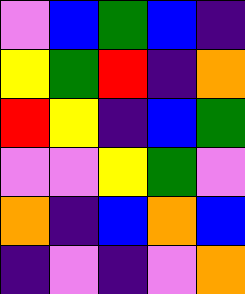[["violet", "blue", "green", "blue", "indigo"], ["yellow", "green", "red", "indigo", "orange"], ["red", "yellow", "indigo", "blue", "green"], ["violet", "violet", "yellow", "green", "violet"], ["orange", "indigo", "blue", "orange", "blue"], ["indigo", "violet", "indigo", "violet", "orange"]]